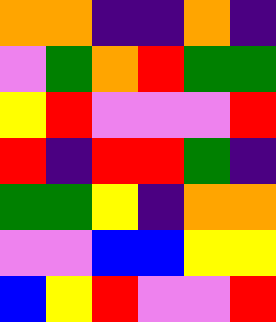[["orange", "orange", "indigo", "indigo", "orange", "indigo"], ["violet", "green", "orange", "red", "green", "green"], ["yellow", "red", "violet", "violet", "violet", "red"], ["red", "indigo", "red", "red", "green", "indigo"], ["green", "green", "yellow", "indigo", "orange", "orange"], ["violet", "violet", "blue", "blue", "yellow", "yellow"], ["blue", "yellow", "red", "violet", "violet", "red"]]